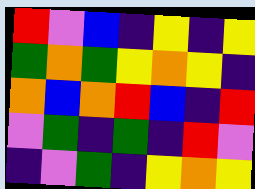[["red", "violet", "blue", "indigo", "yellow", "indigo", "yellow"], ["green", "orange", "green", "yellow", "orange", "yellow", "indigo"], ["orange", "blue", "orange", "red", "blue", "indigo", "red"], ["violet", "green", "indigo", "green", "indigo", "red", "violet"], ["indigo", "violet", "green", "indigo", "yellow", "orange", "yellow"]]